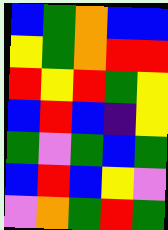[["blue", "green", "orange", "blue", "blue"], ["yellow", "green", "orange", "red", "red"], ["red", "yellow", "red", "green", "yellow"], ["blue", "red", "blue", "indigo", "yellow"], ["green", "violet", "green", "blue", "green"], ["blue", "red", "blue", "yellow", "violet"], ["violet", "orange", "green", "red", "green"]]